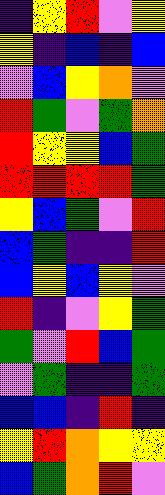[["indigo", "yellow", "red", "violet", "yellow"], ["yellow", "indigo", "blue", "indigo", "blue"], ["violet", "blue", "yellow", "orange", "violet"], ["red", "green", "violet", "green", "orange"], ["red", "yellow", "yellow", "blue", "green"], ["red", "red", "red", "red", "green"], ["yellow", "blue", "green", "violet", "red"], ["blue", "green", "indigo", "indigo", "red"], ["blue", "yellow", "blue", "yellow", "violet"], ["red", "indigo", "violet", "yellow", "green"], ["green", "violet", "red", "blue", "green"], ["violet", "green", "indigo", "indigo", "green"], ["blue", "blue", "indigo", "red", "indigo"], ["yellow", "red", "orange", "yellow", "yellow"], ["blue", "green", "orange", "red", "violet"]]